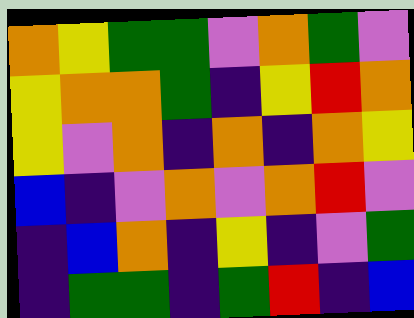[["orange", "yellow", "green", "green", "violet", "orange", "green", "violet"], ["yellow", "orange", "orange", "green", "indigo", "yellow", "red", "orange"], ["yellow", "violet", "orange", "indigo", "orange", "indigo", "orange", "yellow"], ["blue", "indigo", "violet", "orange", "violet", "orange", "red", "violet"], ["indigo", "blue", "orange", "indigo", "yellow", "indigo", "violet", "green"], ["indigo", "green", "green", "indigo", "green", "red", "indigo", "blue"]]